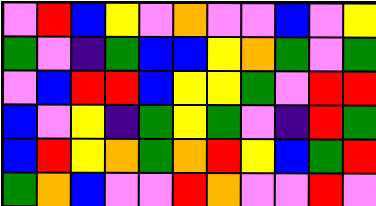[["violet", "red", "blue", "yellow", "violet", "orange", "violet", "violet", "blue", "violet", "yellow"], ["green", "violet", "indigo", "green", "blue", "blue", "yellow", "orange", "green", "violet", "green"], ["violet", "blue", "red", "red", "blue", "yellow", "yellow", "green", "violet", "red", "red"], ["blue", "violet", "yellow", "indigo", "green", "yellow", "green", "violet", "indigo", "red", "green"], ["blue", "red", "yellow", "orange", "green", "orange", "red", "yellow", "blue", "green", "red"], ["green", "orange", "blue", "violet", "violet", "red", "orange", "violet", "violet", "red", "violet"]]